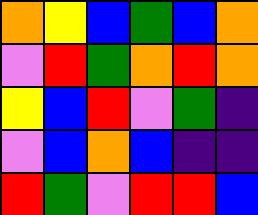[["orange", "yellow", "blue", "green", "blue", "orange"], ["violet", "red", "green", "orange", "red", "orange"], ["yellow", "blue", "red", "violet", "green", "indigo"], ["violet", "blue", "orange", "blue", "indigo", "indigo"], ["red", "green", "violet", "red", "red", "blue"]]